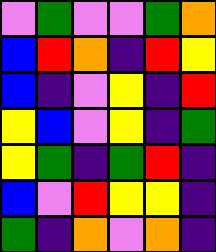[["violet", "green", "violet", "violet", "green", "orange"], ["blue", "red", "orange", "indigo", "red", "yellow"], ["blue", "indigo", "violet", "yellow", "indigo", "red"], ["yellow", "blue", "violet", "yellow", "indigo", "green"], ["yellow", "green", "indigo", "green", "red", "indigo"], ["blue", "violet", "red", "yellow", "yellow", "indigo"], ["green", "indigo", "orange", "violet", "orange", "indigo"]]